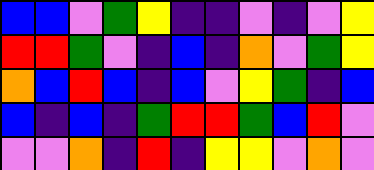[["blue", "blue", "violet", "green", "yellow", "indigo", "indigo", "violet", "indigo", "violet", "yellow"], ["red", "red", "green", "violet", "indigo", "blue", "indigo", "orange", "violet", "green", "yellow"], ["orange", "blue", "red", "blue", "indigo", "blue", "violet", "yellow", "green", "indigo", "blue"], ["blue", "indigo", "blue", "indigo", "green", "red", "red", "green", "blue", "red", "violet"], ["violet", "violet", "orange", "indigo", "red", "indigo", "yellow", "yellow", "violet", "orange", "violet"]]